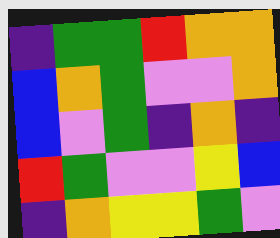[["indigo", "green", "green", "red", "orange", "orange"], ["blue", "orange", "green", "violet", "violet", "orange"], ["blue", "violet", "green", "indigo", "orange", "indigo"], ["red", "green", "violet", "violet", "yellow", "blue"], ["indigo", "orange", "yellow", "yellow", "green", "violet"]]